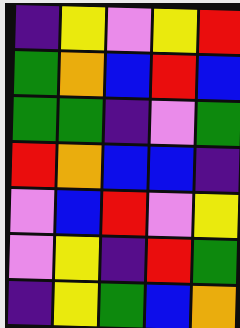[["indigo", "yellow", "violet", "yellow", "red"], ["green", "orange", "blue", "red", "blue"], ["green", "green", "indigo", "violet", "green"], ["red", "orange", "blue", "blue", "indigo"], ["violet", "blue", "red", "violet", "yellow"], ["violet", "yellow", "indigo", "red", "green"], ["indigo", "yellow", "green", "blue", "orange"]]